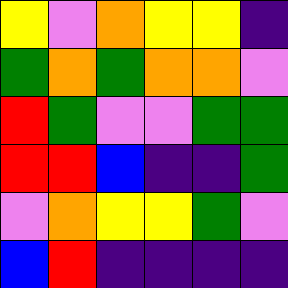[["yellow", "violet", "orange", "yellow", "yellow", "indigo"], ["green", "orange", "green", "orange", "orange", "violet"], ["red", "green", "violet", "violet", "green", "green"], ["red", "red", "blue", "indigo", "indigo", "green"], ["violet", "orange", "yellow", "yellow", "green", "violet"], ["blue", "red", "indigo", "indigo", "indigo", "indigo"]]